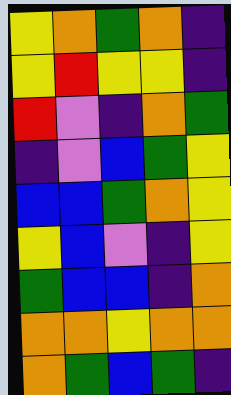[["yellow", "orange", "green", "orange", "indigo"], ["yellow", "red", "yellow", "yellow", "indigo"], ["red", "violet", "indigo", "orange", "green"], ["indigo", "violet", "blue", "green", "yellow"], ["blue", "blue", "green", "orange", "yellow"], ["yellow", "blue", "violet", "indigo", "yellow"], ["green", "blue", "blue", "indigo", "orange"], ["orange", "orange", "yellow", "orange", "orange"], ["orange", "green", "blue", "green", "indigo"]]